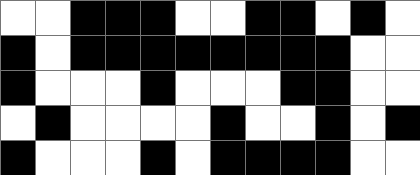[["white", "white", "black", "black", "black", "white", "white", "black", "black", "white", "black", "white"], ["black", "white", "black", "black", "black", "black", "black", "black", "black", "black", "white", "white"], ["black", "white", "white", "white", "black", "white", "white", "white", "black", "black", "white", "white"], ["white", "black", "white", "white", "white", "white", "black", "white", "white", "black", "white", "black"], ["black", "white", "white", "white", "black", "white", "black", "black", "black", "black", "white", "white"]]